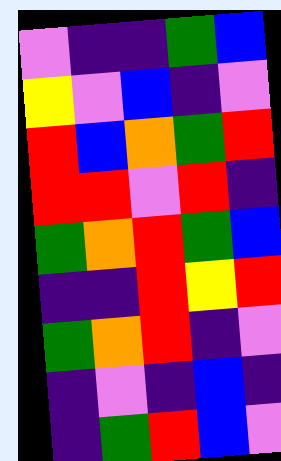[["violet", "indigo", "indigo", "green", "blue"], ["yellow", "violet", "blue", "indigo", "violet"], ["red", "blue", "orange", "green", "red"], ["red", "red", "violet", "red", "indigo"], ["green", "orange", "red", "green", "blue"], ["indigo", "indigo", "red", "yellow", "red"], ["green", "orange", "red", "indigo", "violet"], ["indigo", "violet", "indigo", "blue", "indigo"], ["indigo", "green", "red", "blue", "violet"]]